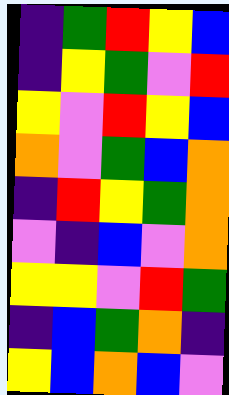[["indigo", "green", "red", "yellow", "blue"], ["indigo", "yellow", "green", "violet", "red"], ["yellow", "violet", "red", "yellow", "blue"], ["orange", "violet", "green", "blue", "orange"], ["indigo", "red", "yellow", "green", "orange"], ["violet", "indigo", "blue", "violet", "orange"], ["yellow", "yellow", "violet", "red", "green"], ["indigo", "blue", "green", "orange", "indigo"], ["yellow", "blue", "orange", "blue", "violet"]]